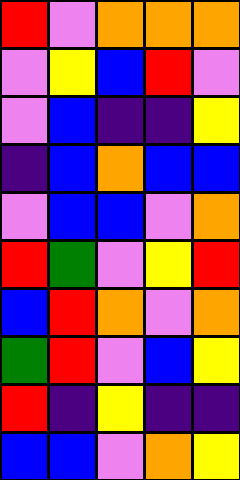[["red", "violet", "orange", "orange", "orange"], ["violet", "yellow", "blue", "red", "violet"], ["violet", "blue", "indigo", "indigo", "yellow"], ["indigo", "blue", "orange", "blue", "blue"], ["violet", "blue", "blue", "violet", "orange"], ["red", "green", "violet", "yellow", "red"], ["blue", "red", "orange", "violet", "orange"], ["green", "red", "violet", "blue", "yellow"], ["red", "indigo", "yellow", "indigo", "indigo"], ["blue", "blue", "violet", "orange", "yellow"]]